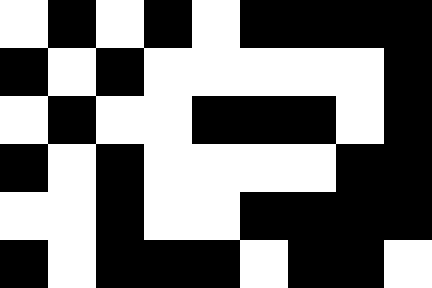[["white", "black", "white", "black", "white", "black", "black", "black", "black"], ["black", "white", "black", "white", "white", "white", "white", "white", "black"], ["white", "black", "white", "white", "black", "black", "black", "white", "black"], ["black", "white", "black", "white", "white", "white", "white", "black", "black"], ["white", "white", "black", "white", "white", "black", "black", "black", "black"], ["black", "white", "black", "black", "black", "white", "black", "black", "white"]]